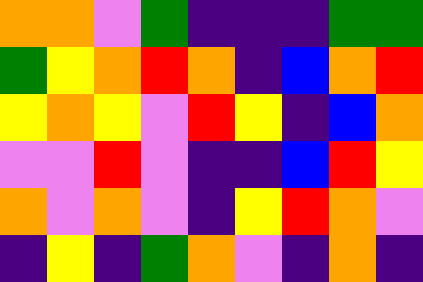[["orange", "orange", "violet", "green", "indigo", "indigo", "indigo", "green", "green"], ["green", "yellow", "orange", "red", "orange", "indigo", "blue", "orange", "red"], ["yellow", "orange", "yellow", "violet", "red", "yellow", "indigo", "blue", "orange"], ["violet", "violet", "red", "violet", "indigo", "indigo", "blue", "red", "yellow"], ["orange", "violet", "orange", "violet", "indigo", "yellow", "red", "orange", "violet"], ["indigo", "yellow", "indigo", "green", "orange", "violet", "indigo", "orange", "indigo"]]